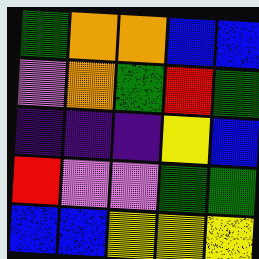[["green", "orange", "orange", "blue", "blue"], ["violet", "orange", "green", "red", "green"], ["indigo", "indigo", "indigo", "yellow", "blue"], ["red", "violet", "violet", "green", "green"], ["blue", "blue", "yellow", "yellow", "yellow"]]